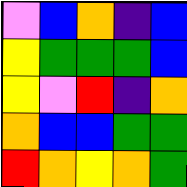[["violet", "blue", "orange", "indigo", "blue"], ["yellow", "green", "green", "green", "blue"], ["yellow", "violet", "red", "indigo", "orange"], ["orange", "blue", "blue", "green", "green"], ["red", "orange", "yellow", "orange", "green"]]